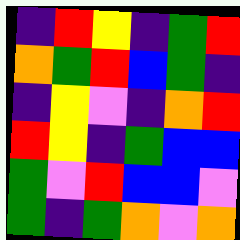[["indigo", "red", "yellow", "indigo", "green", "red"], ["orange", "green", "red", "blue", "green", "indigo"], ["indigo", "yellow", "violet", "indigo", "orange", "red"], ["red", "yellow", "indigo", "green", "blue", "blue"], ["green", "violet", "red", "blue", "blue", "violet"], ["green", "indigo", "green", "orange", "violet", "orange"]]